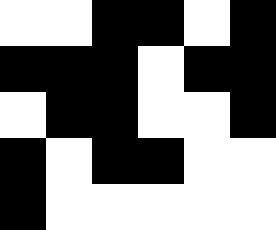[["white", "white", "black", "black", "white", "black"], ["black", "black", "black", "white", "black", "black"], ["white", "black", "black", "white", "white", "black"], ["black", "white", "black", "black", "white", "white"], ["black", "white", "white", "white", "white", "white"]]